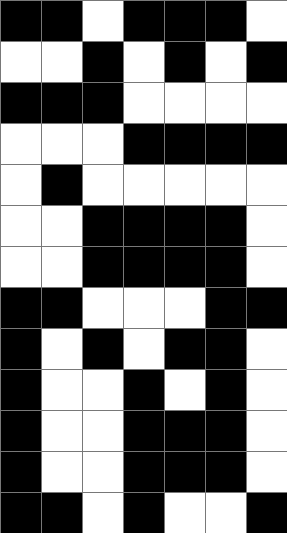[["black", "black", "white", "black", "black", "black", "white"], ["white", "white", "black", "white", "black", "white", "black"], ["black", "black", "black", "white", "white", "white", "white"], ["white", "white", "white", "black", "black", "black", "black"], ["white", "black", "white", "white", "white", "white", "white"], ["white", "white", "black", "black", "black", "black", "white"], ["white", "white", "black", "black", "black", "black", "white"], ["black", "black", "white", "white", "white", "black", "black"], ["black", "white", "black", "white", "black", "black", "white"], ["black", "white", "white", "black", "white", "black", "white"], ["black", "white", "white", "black", "black", "black", "white"], ["black", "white", "white", "black", "black", "black", "white"], ["black", "black", "white", "black", "white", "white", "black"]]